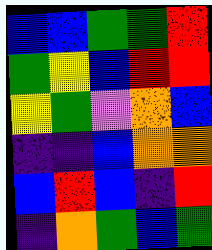[["blue", "blue", "green", "green", "red"], ["green", "yellow", "blue", "red", "red"], ["yellow", "green", "violet", "orange", "blue"], ["indigo", "indigo", "blue", "orange", "orange"], ["blue", "red", "blue", "indigo", "red"], ["indigo", "orange", "green", "blue", "green"]]